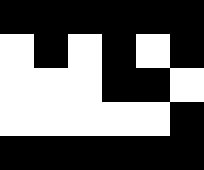[["black", "black", "black", "black", "black", "black"], ["white", "black", "white", "black", "white", "black"], ["white", "white", "white", "black", "black", "white"], ["white", "white", "white", "white", "white", "black"], ["black", "black", "black", "black", "black", "black"]]